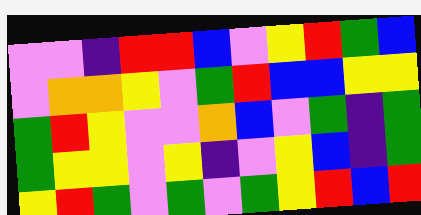[["violet", "violet", "indigo", "red", "red", "blue", "violet", "yellow", "red", "green", "blue"], ["violet", "orange", "orange", "yellow", "violet", "green", "red", "blue", "blue", "yellow", "yellow"], ["green", "red", "yellow", "violet", "violet", "orange", "blue", "violet", "green", "indigo", "green"], ["green", "yellow", "yellow", "violet", "yellow", "indigo", "violet", "yellow", "blue", "indigo", "green"], ["yellow", "red", "green", "violet", "green", "violet", "green", "yellow", "red", "blue", "red"]]